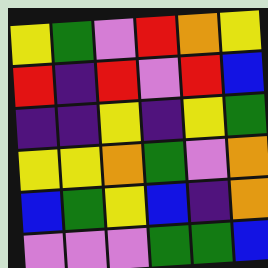[["yellow", "green", "violet", "red", "orange", "yellow"], ["red", "indigo", "red", "violet", "red", "blue"], ["indigo", "indigo", "yellow", "indigo", "yellow", "green"], ["yellow", "yellow", "orange", "green", "violet", "orange"], ["blue", "green", "yellow", "blue", "indigo", "orange"], ["violet", "violet", "violet", "green", "green", "blue"]]